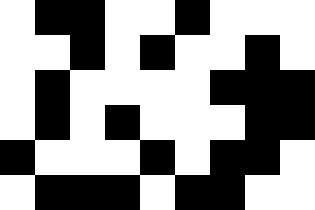[["white", "black", "black", "white", "white", "black", "white", "white", "white"], ["white", "white", "black", "white", "black", "white", "white", "black", "white"], ["white", "black", "white", "white", "white", "white", "black", "black", "black"], ["white", "black", "white", "black", "white", "white", "white", "black", "black"], ["black", "white", "white", "white", "black", "white", "black", "black", "white"], ["white", "black", "black", "black", "white", "black", "black", "white", "white"]]